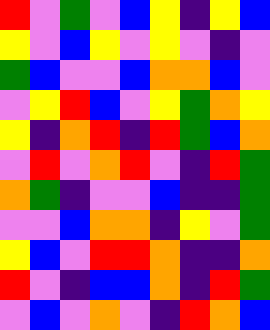[["red", "violet", "green", "violet", "blue", "yellow", "indigo", "yellow", "blue"], ["yellow", "violet", "blue", "yellow", "violet", "yellow", "violet", "indigo", "violet"], ["green", "blue", "violet", "violet", "blue", "orange", "orange", "blue", "violet"], ["violet", "yellow", "red", "blue", "violet", "yellow", "green", "orange", "yellow"], ["yellow", "indigo", "orange", "red", "indigo", "red", "green", "blue", "orange"], ["violet", "red", "violet", "orange", "red", "violet", "indigo", "red", "green"], ["orange", "green", "indigo", "violet", "violet", "blue", "indigo", "indigo", "green"], ["violet", "violet", "blue", "orange", "orange", "indigo", "yellow", "violet", "green"], ["yellow", "blue", "violet", "red", "red", "orange", "indigo", "indigo", "orange"], ["red", "violet", "indigo", "blue", "blue", "orange", "indigo", "red", "green"], ["violet", "blue", "violet", "orange", "violet", "indigo", "red", "orange", "blue"]]